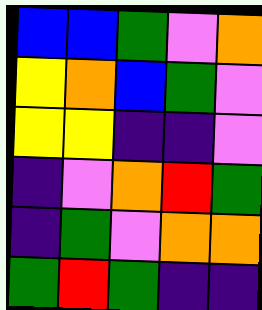[["blue", "blue", "green", "violet", "orange"], ["yellow", "orange", "blue", "green", "violet"], ["yellow", "yellow", "indigo", "indigo", "violet"], ["indigo", "violet", "orange", "red", "green"], ["indigo", "green", "violet", "orange", "orange"], ["green", "red", "green", "indigo", "indigo"]]